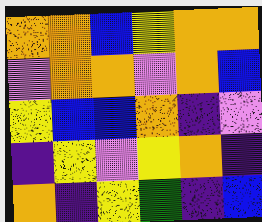[["orange", "orange", "blue", "yellow", "orange", "orange"], ["violet", "orange", "orange", "violet", "orange", "blue"], ["yellow", "blue", "blue", "orange", "indigo", "violet"], ["indigo", "yellow", "violet", "yellow", "orange", "indigo"], ["orange", "indigo", "yellow", "green", "indigo", "blue"]]